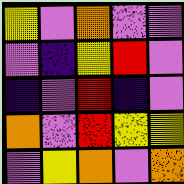[["yellow", "violet", "orange", "violet", "violet"], ["violet", "indigo", "yellow", "red", "violet"], ["indigo", "violet", "red", "indigo", "violet"], ["orange", "violet", "red", "yellow", "yellow"], ["violet", "yellow", "orange", "violet", "orange"]]